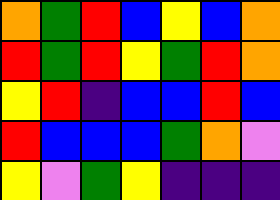[["orange", "green", "red", "blue", "yellow", "blue", "orange"], ["red", "green", "red", "yellow", "green", "red", "orange"], ["yellow", "red", "indigo", "blue", "blue", "red", "blue"], ["red", "blue", "blue", "blue", "green", "orange", "violet"], ["yellow", "violet", "green", "yellow", "indigo", "indigo", "indigo"]]